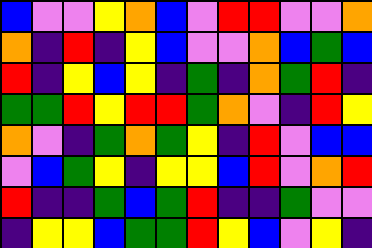[["blue", "violet", "violet", "yellow", "orange", "blue", "violet", "red", "red", "violet", "violet", "orange"], ["orange", "indigo", "red", "indigo", "yellow", "blue", "violet", "violet", "orange", "blue", "green", "blue"], ["red", "indigo", "yellow", "blue", "yellow", "indigo", "green", "indigo", "orange", "green", "red", "indigo"], ["green", "green", "red", "yellow", "red", "red", "green", "orange", "violet", "indigo", "red", "yellow"], ["orange", "violet", "indigo", "green", "orange", "green", "yellow", "indigo", "red", "violet", "blue", "blue"], ["violet", "blue", "green", "yellow", "indigo", "yellow", "yellow", "blue", "red", "violet", "orange", "red"], ["red", "indigo", "indigo", "green", "blue", "green", "red", "indigo", "indigo", "green", "violet", "violet"], ["indigo", "yellow", "yellow", "blue", "green", "green", "red", "yellow", "blue", "violet", "yellow", "indigo"]]